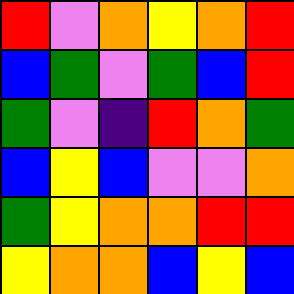[["red", "violet", "orange", "yellow", "orange", "red"], ["blue", "green", "violet", "green", "blue", "red"], ["green", "violet", "indigo", "red", "orange", "green"], ["blue", "yellow", "blue", "violet", "violet", "orange"], ["green", "yellow", "orange", "orange", "red", "red"], ["yellow", "orange", "orange", "blue", "yellow", "blue"]]